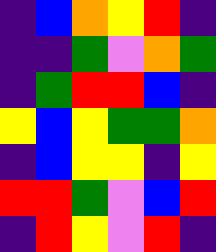[["indigo", "blue", "orange", "yellow", "red", "indigo"], ["indigo", "indigo", "green", "violet", "orange", "green"], ["indigo", "green", "red", "red", "blue", "indigo"], ["yellow", "blue", "yellow", "green", "green", "orange"], ["indigo", "blue", "yellow", "yellow", "indigo", "yellow"], ["red", "red", "green", "violet", "blue", "red"], ["indigo", "red", "yellow", "violet", "red", "indigo"]]